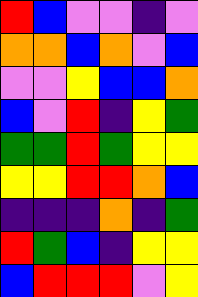[["red", "blue", "violet", "violet", "indigo", "violet"], ["orange", "orange", "blue", "orange", "violet", "blue"], ["violet", "violet", "yellow", "blue", "blue", "orange"], ["blue", "violet", "red", "indigo", "yellow", "green"], ["green", "green", "red", "green", "yellow", "yellow"], ["yellow", "yellow", "red", "red", "orange", "blue"], ["indigo", "indigo", "indigo", "orange", "indigo", "green"], ["red", "green", "blue", "indigo", "yellow", "yellow"], ["blue", "red", "red", "red", "violet", "yellow"]]